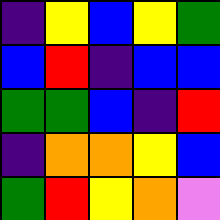[["indigo", "yellow", "blue", "yellow", "green"], ["blue", "red", "indigo", "blue", "blue"], ["green", "green", "blue", "indigo", "red"], ["indigo", "orange", "orange", "yellow", "blue"], ["green", "red", "yellow", "orange", "violet"]]